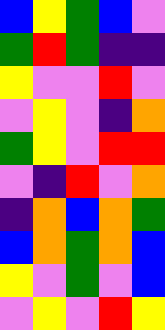[["blue", "yellow", "green", "blue", "violet"], ["green", "red", "green", "indigo", "indigo"], ["yellow", "violet", "violet", "red", "violet"], ["violet", "yellow", "violet", "indigo", "orange"], ["green", "yellow", "violet", "red", "red"], ["violet", "indigo", "red", "violet", "orange"], ["indigo", "orange", "blue", "orange", "green"], ["blue", "orange", "green", "orange", "blue"], ["yellow", "violet", "green", "violet", "blue"], ["violet", "yellow", "violet", "red", "yellow"]]